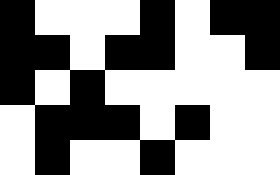[["black", "white", "white", "white", "black", "white", "black", "black"], ["black", "black", "white", "black", "black", "white", "white", "black"], ["black", "white", "black", "white", "white", "white", "white", "white"], ["white", "black", "black", "black", "white", "black", "white", "white"], ["white", "black", "white", "white", "black", "white", "white", "white"]]